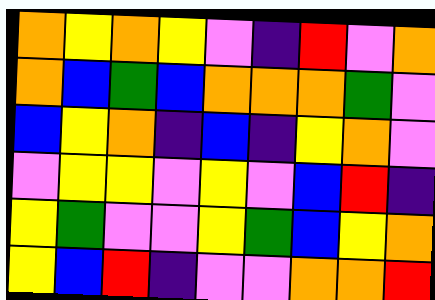[["orange", "yellow", "orange", "yellow", "violet", "indigo", "red", "violet", "orange"], ["orange", "blue", "green", "blue", "orange", "orange", "orange", "green", "violet"], ["blue", "yellow", "orange", "indigo", "blue", "indigo", "yellow", "orange", "violet"], ["violet", "yellow", "yellow", "violet", "yellow", "violet", "blue", "red", "indigo"], ["yellow", "green", "violet", "violet", "yellow", "green", "blue", "yellow", "orange"], ["yellow", "blue", "red", "indigo", "violet", "violet", "orange", "orange", "red"]]